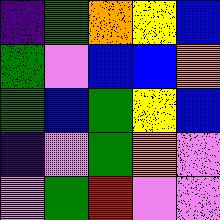[["indigo", "green", "orange", "yellow", "blue"], ["green", "violet", "blue", "blue", "orange"], ["green", "blue", "green", "yellow", "blue"], ["indigo", "violet", "green", "orange", "violet"], ["violet", "green", "red", "violet", "violet"]]